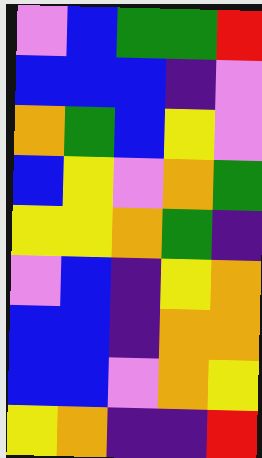[["violet", "blue", "green", "green", "red"], ["blue", "blue", "blue", "indigo", "violet"], ["orange", "green", "blue", "yellow", "violet"], ["blue", "yellow", "violet", "orange", "green"], ["yellow", "yellow", "orange", "green", "indigo"], ["violet", "blue", "indigo", "yellow", "orange"], ["blue", "blue", "indigo", "orange", "orange"], ["blue", "blue", "violet", "orange", "yellow"], ["yellow", "orange", "indigo", "indigo", "red"]]